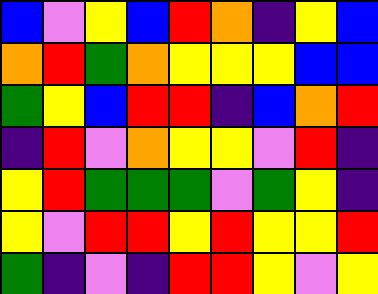[["blue", "violet", "yellow", "blue", "red", "orange", "indigo", "yellow", "blue"], ["orange", "red", "green", "orange", "yellow", "yellow", "yellow", "blue", "blue"], ["green", "yellow", "blue", "red", "red", "indigo", "blue", "orange", "red"], ["indigo", "red", "violet", "orange", "yellow", "yellow", "violet", "red", "indigo"], ["yellow", "red", "green", "green", "green", "violet", "green", "yellow", "indigo"], ["yellow", "violet", "red", "red", "yellow", "red", "yellow", "yellow", "red"], ["green", "indigo", "violet", "indigo", "red", "red", "yellow", "violet", "yellow"]]